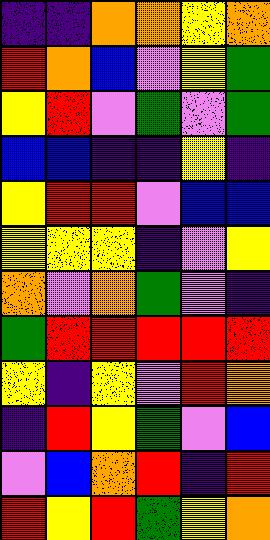[["indigo", "indigo", "orange", "orange", "yellow", "orange"], ["red", "orange", "blue", "violet", "yellow", "green"], ["yellow", "red", "violet", "green", "violet", "green"], ["blue", "blue", "indigo", "indigo", "yellow", "indigo"], ["yellow", "red", "red", "violet", "blue", "blue"], ["yellow", "yellow", "yellow", "indigo", "violet", "yellow"], ["orange", "violet", "orange", "green", "violet", "indigo"], ["green", "red", "red", "red", "red", "red"], ["yellow", "indigo", "yellow", "violet", "red", "orange"], ["indigo", "red", "yellow", "green", "violet", "blue"], ["violet", "blue", "orange", "red", "indigo", "red"], ["red", "yellow", "red", "green", "yellow", "orange"]]